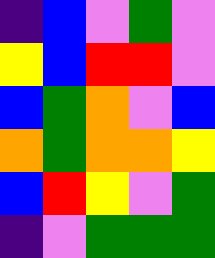[["indigo", "blue", "violet", "green", "violet"], ["yellow", "blue", "red", "red", "violet"], ["blue", "green", "orange", "violet", "blue"], ["orange", "green", "orange", "orange", "yellow"], ["blue", "red", "yellow", "violet", "green"], ["indigo", "violet", "green", "green", "green"]]